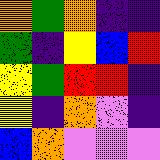[["orange", "green", "orange", "indigo", "indigo"], ["green", "indigo", "yellow", "blue", "red"], ["yellow", "green", "red", "red", "indigo"], ["yellow", "indigo", "orange", "violet", "indigo"], ["blue", "orange", "violet", "violet", "violet"]]